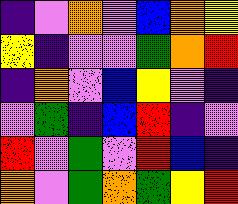[["indigo", "violet", "orange", "violet", "blue", "orange", "yellow"], ["yellow", "indigo", "violet", "violet", "green", "orange", "red"], ["indigo", "orange", "violet", "blue", "yellow", "violet", "indigo"], ["violet", "green", "indigo", "blue", "red", "indigo", "violet"], ["red", "violet", "green", "violet", "red", "blue", "indigo"], ["orange", "violet", "green", "orange", "green", "yellow", "red"]]